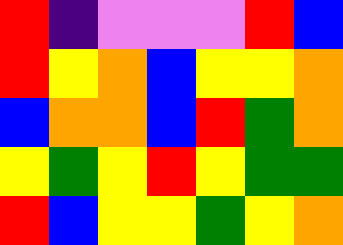[["red", "indigo", "violet", "violet", "violet", "red", "blue"], ["red", "yellow", "orange", "blue", "yellow", "yellow", "orange"], ["blue", "orange", "orange", "blue", "red", "green", "orange"], ["yellow", "green", "yellow", "red", "yellow", "green", "green"], ["red", "blue", "yellow", "yellow", "green", "yellow", "orange"]]